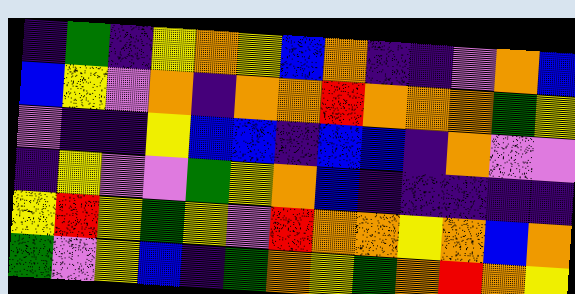[["indigo", "green", "indigo", "yellow", "orange", "yellow", "blue", "orange", "indigo", "indigo", "violet", "orange", "blue"], ["blue", "yellow", "violet", "orange", "indigo", "orange", "orange", "red", "orange", "orange", "orange", "green", "yellow"], ["violet", "indigo", "indigo", "yellow", "blue", "blue", "indigo", "blue", "blue", "indigo", "orange", "violet", "violet"], ["indigo", "yellow", "violet", "violet", "green", "yellow", "orange", "blue", "indigo", "indigo", "indigo", "indigo", "indigo"], ["yellow", "red", "yellow", "green", "yellow", "violet", "red", "orange", "orange", "yellow", "orange", "blue", "orange"], ["green", "violet", "yellow", "blue", "indigo", "green", "orange", "yellow", "green", "orange", "red", "orange", "yellow"]]